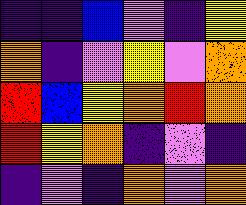[["indigo", "indigo", "blue", "violet", "indigo", "yellow"], ["orange", "indigo", "violet", "yellow", "violet", "orange"], ["red", "blue", "yellow", "orange", "red", "orange"], ["red", "yellow", "orange", "indigo", "violet", "indigo"], ["indigo", "violet", "indigo", "orange", "violet", "orange"]]